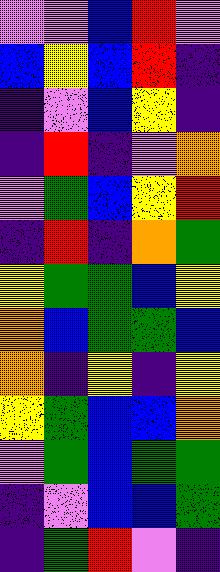[["violet", "violet", "blue", "red", "violet"], ["blue", "yellow", "blue", "red", "indigo"], ["indigo", "violet", "blue", "yellow", "indigo"], ["indigo", "red", "indigo", "violet", "orange"], ["violet", "green", "blue", "yellow", "red"], ["indigo", "red", "indigo", "orange", "green"], ["yellow", "green", "green", "blue", "yellow"], ["orange", "blue", "green", "green", "blue"], ["orange", "indigo", "yellow", "indigo", "yellow"], ["yellow", "green", "blue", "blue", "orange"], ["violet", "green", "blue", "green", "green"], ["indigo", "violet", "blue", "blue", "green"], ["indigo", "green", "red", "violet", "indigo"]]